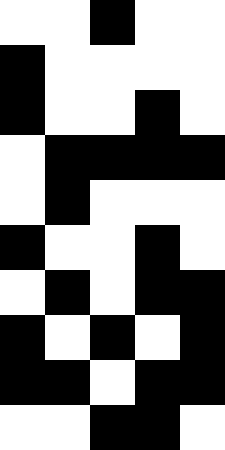[["white", "white", "black", "white", "white"], ["black", "white", "white", "white", "white"], ["black", "white", "white", "black", "white"], ["white", "black", "black", "black", "black"], ["white", "black", "white", "white", "white"], ["black", "white", "white", "black", "white"], ["white", "black", "white", "black", "black"], ["black", "white", "black", "white", "black"], ["black", "black", "white", "black", "black"], ["white", "white", "black", "black", "white"]]